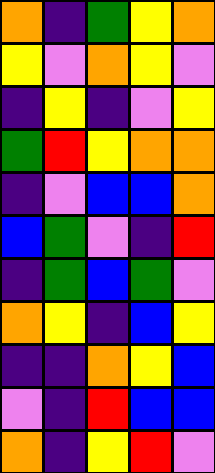[["orange", "indigo", "green", "yellow", "orange"], ["yellow", "violet", "orange", "yellow", "violet"], ["indigo", "yellow", "indigo", "violet", "yellow"], ["green", "red", "yellow", "orange", "orange"], ["indigo", "violet", "blue", "blue", "orange"], ["blue", "green", "violet", "indigo", "red"], ["indigo", "green", "blue", "green", "violet"], ["orange", "yellow", "indigo", "blue", "yellow"], ["indigo", "indigo", "orange", "yellow", "blue"], ["violet", "indigo", "red", "blue", "blue"], ["orange", "indigo", "yellow", "red", "violet"]]